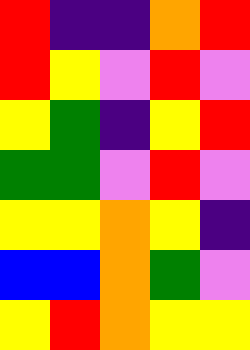[["red", "indigo", "indigo", "orange", "red"], ["red", "yellow", "violet", "red", "violet"], ["yellow", "green", "indigo", "yellow", "red"], ["green", "green", "violet", "red", "violet"], ["yellow", "yellow", "orange", "yellow", "indigo"], ["blue", "blue", "orange", "green", "violet"], ["yellow", "red", "orange", "yellow", "yellow"]]